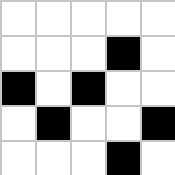[["white", "white", "white", "white", "white"], ["white", "white", "white", "black", "white"], ["black", "white", "black", "white", "white"], ["white", "black", "white", "white", "black"], ["white", "white", "white", "black", "white"]]